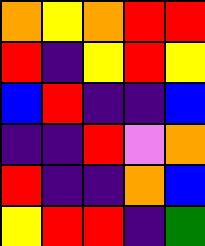[["orange", "yellow", "orange", "red", "red"], ["red", "indigo", "yellow", "red", "yellow"], ["blue", "red", "indigo", "indigo", "blue"], ["indigo", "indigo", "red", "violet", "orange"], ["red", "indigo", "indigo", "orange", "blue"], ["yellow", "red", "red", "indigo", "green"]]